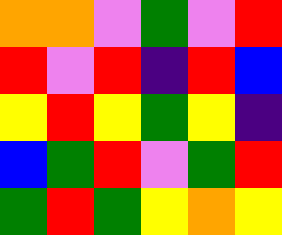[["orange", "orange", "violet", "green", "violet", "red"], ["red", "violet", "red", "indigo", "red", "blue"], ["yellow", "red", "yellow", "green", "yellow", "indigo"], ["blue", "green", "red", "violet", "green", "red"], ["green", "red", "green", "yellow", "orange", "yellow"]]